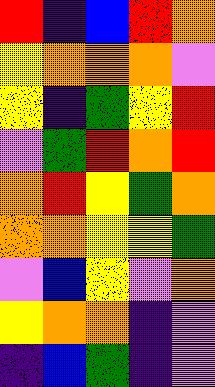[["red", "indigo", "blue", "red", "orange"], ["yellow", "orange", "orange", "orange", "violet"], ["yellow", "indigo", "green", "yellow", "red"], ["violet", "green", "red", "orange", "red"], ["orange", "red", "yellow", "green", "orange"], ["orange", "orange", "yellow", "yellow", "green"], ["violet", "blue", "yellow", "violet", "orange"], ["yellow", "orange", "orange", "indigo", "violet"], ["indigo", "blue", "green", "indigo", "violet"]]